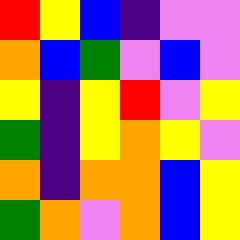[["red", "yellow", "blue", "indigo", "violet", "violet"], ["orange", "blue", "green", "violet", "blue", "violet"], ["yellow", "indigo", "yellow", "red", "violet", "yellow"], ["green", "indigo", "yellow", "orange", "yellow", "violet"], ["orange", "indigo", "orange", "orange", "blue", "yellow"], ["green", "orange", "violet", "orange", "blue", "yellow"]]